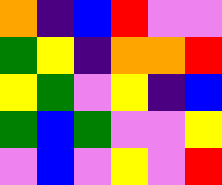[["orange", "indigo", "blue", "red", "violet", "violet"], ["green", "yellow", "indigo", "orange", "orange", "red"], ["yellow", "green", "violet", "yellow", "indigo", "blue"], ["green", "blue", "green", "violet", "violet", "yellow"], ["violet", "blue", "violet", "yellow", "violet", "red"]]